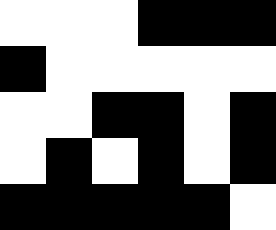[["white", "white", "white", "black", "black", "black"], ["black", "white", "white", "white", "white", "white"], ["white", "white", "black", "black", "white", "black"], ["white", "black", "white", "black", "white", "black"], ["black", "black", "black", "black", "black", "white"]]